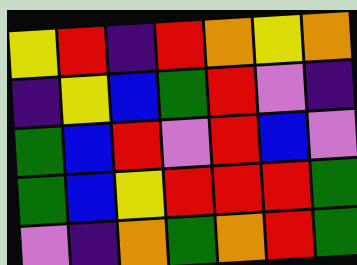[["yellow", "red", "indigo", "red", "orange", "yellow", "orange"], ["indigo", "yellow", "blue", "green", "red", "violet", "indigo"], ["green", "blue", "red", "violet", "red", "blue", "violet"], ["green", "blue", "yellow", "red", "red", "red", "green"], ["violet", "indigo", "orange", "green", "orange", "red", "green"]]